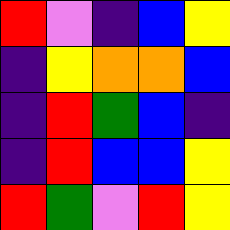[["red", "violet", "indigo", "blue", "yellow"], ["indigo", "yellow", "orange", "orange", "blue"], ["indigo", "red", "green", "blue", "indigo"], ["indigo", "red", "blue", "blue", "yellow"], ["red", "green", "violet", "red", "yellow"]]